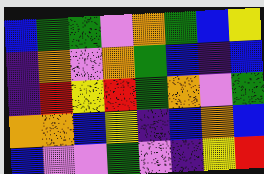[["blue", "green", "green", "violet", "orange", "green", "blue", "yellow"], ["indigo", "orange", "violet", "orange", "green", "blue", "indigo", "blue"], ["indigo", "red", "yellow", "red", "green", "orange", "violet", "green"], ["orange", "orange", "blue", "yellow", "indigo", "blue", "orange", "blue"], ["blue", "violet", "violet", "green", "violet", "indigo", "yellow", "red"]]